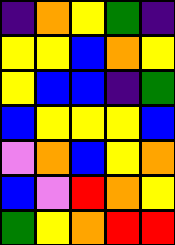[["indigo", "orange", "yellow", "green", "indigo"], ["yellow", "yellow", "blue", "orange", "yellow"], ["yellow", "blue", "blue", "indigo", "green"], ["blue", "yellow", "yellow", "yellow", "blue"], ["violet", "orange", "blue", "yellow", "orange"], ["blue", "violet", "red", "orange", "yellow"], ["green", "yellow", "orange", "red", "red"]]